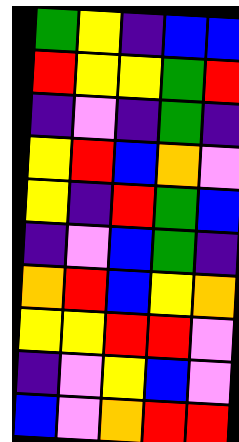[["green", "yellow", "indigo", "blue", "blue"], ["red", "yellow", "yellow", "green", "red"], ["indigo", "violet", "indigo", "green", "indigo"], ["yellow", "red", "blue", "orange", "violet"], ["yellow", "indigo", "red", "green", "blue"], ["indigo", "violet", "blue", "green", "indigo"], ["orange", "red", "blue", "yellow", "orange"], ["yellow", "yellow", "red", "red", "violet"], ["indigo", "violet", "yellow", "blue", "violet"], ["blue", "violet", "orange", "red", "red"]]